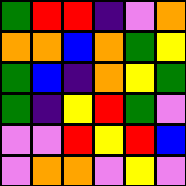[["green", "red", "red", "indigo", "violet", "orange"], ["orange", "orange", "blue", "orange", "green", "yellow"], ["green", "blue", "indigo", "orange", "yellow", "green"], ["green", "indigo", "yellow", "red", "green", "violet"], ["violet", "violet", "red", "yellow", "red", "blue"], ["violet", "orange", "orange", "violet", "yellow", "violet"]]